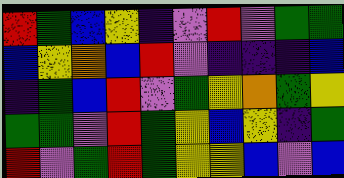[["red", "green", "blue", "yellow", "indigo", "violet", "red", "violet", "green", "green"], ["blue", "yellow", "orange", "blue", "red", "violet", "indigo", "indigo", "indigo", "blue"], ["indigo", "green", "blue", "red", "violet", "green", "yellow", "orange", "green", "yellow"], ["green", "green", "violet", "red", "green", "yellow", "blue", "yellow", "indigo", "green"], ["red", "violet", "green", "red", "green", "yellow", "yellow", "blue", "violet", "blue"]]